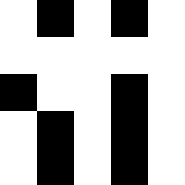[["white", "black", "white", "black", "white"], ["white", "white", "white", "white", "white"], ["black", "white", "white", "black", "white"], ["white", "black", "white", "black", "white"], ["white", "black", "white", "black", "white"]]